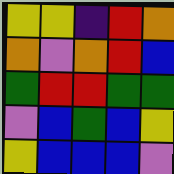[["yellow", "yellow", "indigo", "red", "orange"], ["orange", "violet", "orange", "red", "blue"], ["green", "red", "red", "green", "green"], ["violet", "blue", "green", "blue", "yellow"], ["yellow", "blue", "blue", "blue", "violet"]]